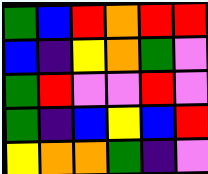[["green", "blue", "red", "orange", "red", "red"], ["blue", "indigo", "yellow", "orange", "green", "violet"], ["green", "red", "violet", "violet", "red", "violet"], ["green", "indigo", "blue", "yellow", "blue", "red"], ["yellow", "orange", "orange", "green", "indigo", "violet"]]